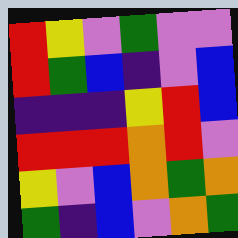[["red", "yellow", "violet", "green", "violet", "violet"], ["red", "green", "blue", "indigo", "violet", "blue"], ["indigo", "indigo", "indigo", "yellow", "red", "blue"], ["red", "red", "red", "orange", "red", "violet"], ["yellow", "violet", "blue", "orange", "green", "orange"], ["green", "indigo", "blue", "violet", "orange", "green"]]